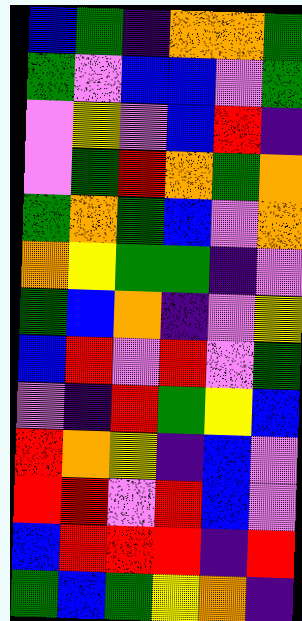[["blue", "green", "indigo", "orange", "orange", "green"], ["green", "violet", "blue", "blue", "violet", "green"], ["violet", "yellow", "violet", "blue", "red", "indigo"], ["violet", "green", "red", "orange", "green", "orange"], ["green", "orange", "green", "blue", "violet", "orange"], ["orange", "yellow", "green", "green", "indigo", "violet"], ["green", "blue", "orange", "indigo", "violet", "yellow"], ["blue", "red", "violet", "red", "violet", "green"], ["violet", "indigo", "red", "green", "yellow", "blue"], ["red", "orange", "yellow", "indigo", "blue", "violet"], ["red", "red", "violet", "red", "blue", "violet"], ["blue", "red", "red", "red", "indigo", "red"], ["green", "blue", "green", "yellow", "orange", "indigo"]]